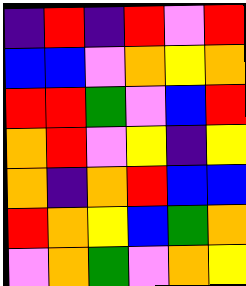[["indigo", "red", "indigo", "red", "violet", "red"], ["blue", "blue", "violet", "orange", "yellow", "orange"], ["red", "red", "green", "violet", "blue", "red"], ["orange", "red", "violet", "yellow", "indigo", "yellow"], ["orange", "indigo", "orange", "red", "blue", "blue"], ["red", "orange", "yellow", "blue", "green", "orange"], ["violet", "orange", "green", "violet", "orange", "yellow"]]